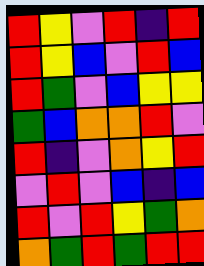[["red", "yellow", "violet", "red", "indigo", "red"], ["red", "yellow", "blue", "violet", "red", "blue"], ["red", "green", "violet", "blue", "yellow", "yellow"], ["green", "blue", "orange", "orange", "red", "violet"], ["red", "indigo", "violet", "orange", "yellow", "red"], ["violet", "red", "violet", "blue", "indigo", "blue"], ["red", "violet", "red", "yellow", "green", "orange"], ["orange", "green", "red", "green", "red", "red"]]